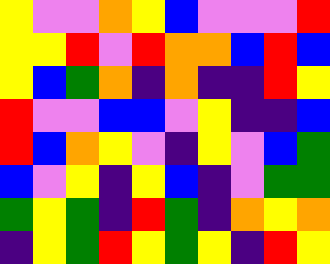[["yellow", "violet", "violet", "orange", "yellow", "blue", "violet", "violet", "violet", "red"], ["yellow", "yellow", "red", "violet", "red", "orange", "orange", "blue", "red", "blue"], ["yellow", "blue", "green", "orange", "indigo", "orange", "indigo", "indigo", "red", "yellow"], ["red", "violet", "violet", "blue", "blue", "violet", "yellow", "indigo", "indigo", "blue"], ["red", "blue", "orange", "yellow", "violet", "indigo", "yellow", "violet", "blue", "green"], ["blue", "violet", "yellow", "indigo", "yellow", "blue", "indigo", "violet", "green", "green"], ["green", "yellow", "green", "indigo", "red", "green", "indigo", "orange", "yellow", "orange"], ["indigo", "yellow", "green", "red", "yellow", "green", "yellow", "indigo", "red", "yellow"]]